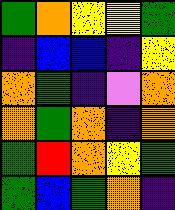[["green", "orange", "yellow", "yellow", "green"], ["indigo", "blue", "blue", "indigo", "yellow"], ["orange", "green", "indigo", "violet", "orange"], ["orange", "green", "orange", "indigo", "orange"], ["green", "red", "orange", "yellow", "green"], ["green", "blue", "green", "orange", "indigo"]]